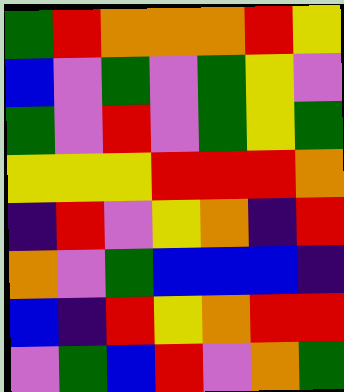[["green", "red", "orange", "orange", "orange", "red", "yellow"], ["blue", "violet", "green", "violet", "green", "yellow", "violet"], ["green", "violet", "red", "violet", "green", "yellow", "green"], ["yellow", "yellow", "yellow", "red", "red", "red", "orange"], ["indigo", "red", "violet", "yellow", "orange", "indigo", "red"], ["orange", "violet", "green", "blue", "blue", "blue", "indigo"], ["blue", "indigo", "red", "yellow", "orange", "red", "red"], ["violet", "green", "blue", "red", "violet", "orange", "green"]]